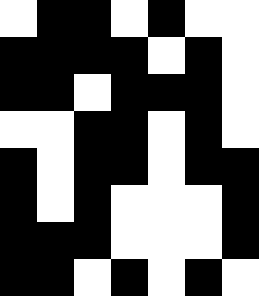[["white", "black", "black", "white", "black", "white", "white"], ["black", "black", "black", "black", "white", "black", "white"], ["black", "black", "white", "black", "black", "black", "white"], ["white", "white", "black", "black", "white", "black", "white"], ["black", "white", "black", "black", "white", "black", "black"], ["black", "white", "black", "white", "white", "white", "black"], ["black", "black", "black", "white", "white", "white", "black"], ["black", "black", "white", "black", "white", "black", "white"]]